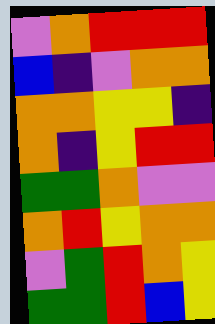[["violet", "orange", "red", "red", "red"], ["blue", "indigo", "violet", "orange", "orange"], ["orange", "orange", "yellow", "yellow", "indigo"], ["orange", "indigo", "yellow", "red", "red"], ["green", "green", "orange", "violet", "violet"], ["orange", "red", "yellow", "orange", "orange"], ["violet", "green", "red", "orange", "yellow"], ["green", "green", "red", "blue", "yellow"]]